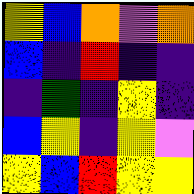[["yellow", "blue", "orange", "violet", "orange"], ["blue", "indigo", "red", "indigo", "indigo"], ["indigo", "green", "indigo", "yellow", "indigo"], ["blue", "yellow", "indigo", "yellow", "violet"], ["yellow", "blue", "red", "yellow", "yellow"]]